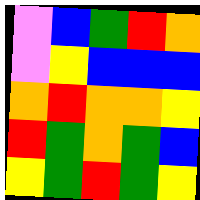[["violet", "blue", "green", "red", "orange"], ["violet", "yellow", "blue", "blue", "blue"], ["orange", "red", "orange", "orange", "yellow"], ["red", "green", "orange", "green", "blue"], ["yellow", "green", "red", "green", "yellow"]]